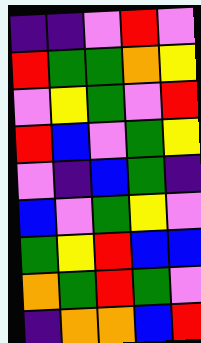[["indigo", "indigo", "violet", "red", "violet"], ["red", "green", "green", "orange", "yellow"], ["violet", "yellow", "green", "violet", "red"], ["red", "blue", "violet", "green", "yellow"], ["violet", "indigo", "blue", "green", "indigo"], ["blue", "violet", "green", "yellow", "violet"], ["green", "yellow", "red", "blue", "blue"], ["orange", "green", "red", "green", "violet"], ["indigo", "orange", "orange", "blue", "red"]]